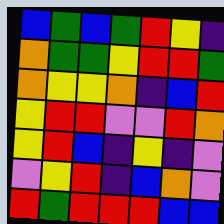[["blue", "green", "blue", "green", "red", "yellow", "indigo"], ["orange", "green", "green", "yellow", "red", "red", "green"], ["orange", "yellow", "yellow", "orange", "indigo", "blue", "red"], ["yellow", "red", "red", "violet", "violet", "red", "orange"], ["yellow", "red", "blue", "indigo", "yellow", "indigo", "violet"], ["violet", "yellow", "red", "indigo", "blue", "orange", "violet"], ["red", "green", "red", "red", "red", "blue", "blue"]]